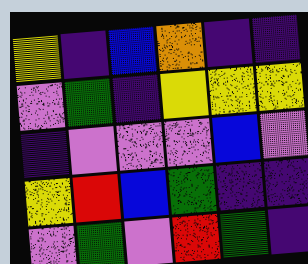[["yellow", "indigo", "blue", "orange", "indigo", "indigo"], ["violet", "green", "indigo", "yellow", "yellow", "yellow"], ["indigo", "violet", "violet", "violet", "blue", "violet"], ["yellow", "red", "blue", "green", "indigo", "indigo"], ["violet", "green", "violet", "red", "green", "indigo"]]